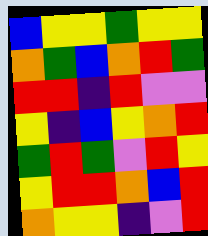[["blue", "yellow", "yellow", "green", "yellow", "yellow"], ["orange", "green", "blue", "orange", "red", "green"], ["red", "red", "indigo", "red", "violet", "violet"], ["yellow", "indigo", "blue", "yellow", "orange", "red"], ["green", "red", "green", "violet", "red", "yellow"], ["yellow", "red", "red", "orange", "blue", "red"], ["orange", "yellow", "yellow", "indigo", "violet", "red"]]